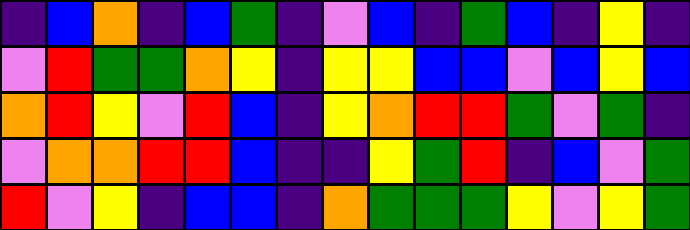[["indigo", "blue", "orange", "indigo", "blue", "green", "indigo", "violet", "blue", "indigo", "green", "blue", "indigo", "yellow", "indigo"], ["violet", "red", "green", "green", "orange", "yellow", "indigo", "yellow", "yellow", "blue", "blue", "violet", "blue", "yellow", "blue"], ["orange", "red", "yellow", "violet", "red", "blue", "indigo", "yellow", "orange", "red", "red", "green", "violet", "green", "indigo"], ["violet", "orange", "orange", "red", "red", "blue", "indigo", "indigo", "yellow", "green", "red", "indigo", "blue", "violet", "green"], ["red", "violet", "yellow", "indigo", "blue", "blue", "indigo", "orange", "green", "green", "green", "yellow", "violet", "yellow", "green"]]